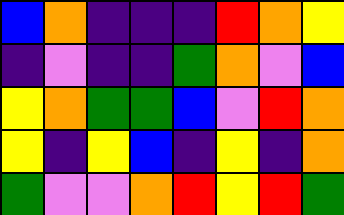[["blue", "orange", "indigo", "indigo", "indigo", "red", "orange", "yellow"], ["indigo", "violet", "indigo", "indigo", "green", "orange", "violet", "blue"], ["yellow", "orange", "green", "green", "blue", "violet", "red", "orange"], ["yellow", "indigo", "yellow", "blue", "indigo", "yellow", "indigo", "orange"], ["green", "violet", "violet", "orange", "red", "yellow", "red", "green"]]